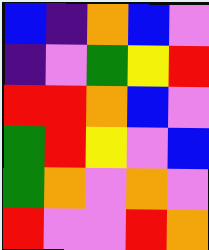[["blue", "indigo", "orange", "blue", "violet"], ["indigo", "violet", "green", "yellow", "red"], ["red", "red", "orange", "blue", "violet"], ["green", "red", "yellow", "violet", "blue"], ["green", "orange", "violet", "orange", "violet"], ["red", "violet", "violet", "red", "orange"]]